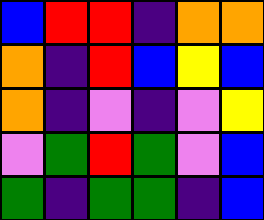[["blue", "red", "red", "indigo", "orange", "orange"], ["orange", "indigo", "red", "blue", "yellow", "blue"], ["orange", "indigo", "violet", "indigo", "violet", "yellow"], ["violet", "green", "red", "green", "violet", "blue"], ["green", "indigo", "green", "green", "indigo", "blue"]]